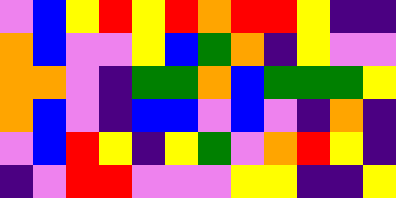[["violet", "blue", "yellow", "red", "yellow", "red", "orange", "red", "red", "yellow", "indigo", "indigo"], ["orange", "blue", "violet", "violet", "yellow", "blue", "green", "orange", "indigo", "yellow", "violet", "violet"], ["orange", "orange", "violet", "indigo", "green", "green", "orange", "blue", "green", "green", "green", "yellow"], ["orange", "blue", "violet", "indigo", "blue", "blue", "violet", "blue", "violet", "indigo", "orange", "indigo"], ["violet", "blue", "red", "yellow", "indigo", "yellow", "green", "violet", "orange", "red", "yellow", "indigo"], ["indigo", "violet", "red", "red", "violet", "violet", "violet", "yellow", "yellow", "indigo", "indigo", "yellow"]]